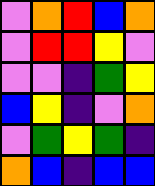[["violet", "orange", "red", "blue", "orange"], ["violet", "red", "red", "yellow", "violet"], ["violet", "violet", "indigo", "green", "yellow"], ["blue", "yellow", "indigo", "violet", "orange"], ["violet", "green", "yellow", "green", "indigo"], ["orange", "blue", "indigo", "blue", "blue"]]